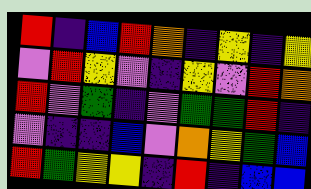[["red", "indigo", "blue", "red", "orange", "indigo", "yellow", "indigo", "yellow"], ["violet", "red", "yellow", "violet", "indigo", "yellow", "violet", "red", "orange"], ["red", "violet", "green", "indigo", "violet", "green", "green", "red", "indigo"], ["violet", "indigo", "indigo", "blue", "violet", "orange", "yellow", "green", "blue"], ["red", "green", "yellow", "yellow", "indigo", "red", "indigo", "blue", "blue"]]